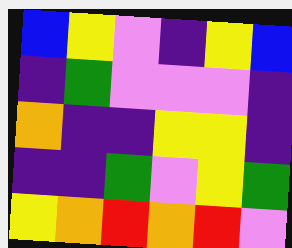[["blue", "yellow", "violet", "indigo", "yellow", "blue"], ["indigo", "green", "violet", "violet", "violet", "indigo"], ["orange", "indigo", "indigo", "yellow", "yellow", "indigo"], ["indigo", "indigo", "green", "violet", "yellow", "green"], ["yellow", "orange", "red", "orange", "red", "violet"]]